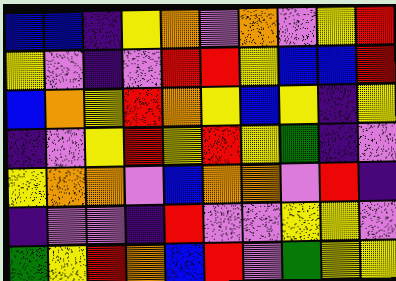[["blue", "blue", "indigo", "yellow", "orange", "violet", "orange", "violet", "yellow", "red"], ["yellow", "violet", "indigo", "violet", "red", "red", "yellow", "blue", "blue", "red"], ["blue", "orange", "yellow", "red", "orange", "yellow", "blue", "yellow", "indigo", "yellow"], ["indigo", "violet", "yellow", "red", "yellow", "red", "yellow", "green", "indigo", "violet"], ["yellow", "orange", "orange", "violet", "blue", "orange", "orange", "violet", "red", "indigo"], ["indigo", "violet", "violet", "indigo", "red", "violet", "violet", "yellow", "yellow", "violet"], ["green", "yellow", "red", "orange", "blue", "red", "violet", "green", "yellow", "yellow"]]